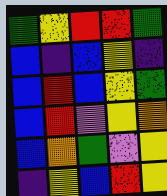[["green", "yellow", "red", "red", "green"], ["blue", "indigo", "blue", "yellow", "indigo"], ["blue", "red", "blue", "yellow", "green"], ["blue", "red", "violet", "yellow", "orange"], ["blue", "orange", "green", "violet", "yellow"], ["indigo", "yellow", "blue", "red", "yellow"]]